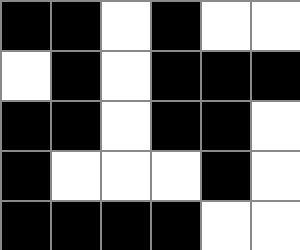[["black", "black", "white", "black", "white", "white"], ["white", "black", "white", "black", "black", "black"], ["black", "black", "white", "black", "black", "white"], ["black", "white", "white", "white", "black", "white"], ["black", "black", "black", "black", "white", "white"]]